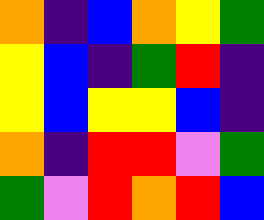[["orange", "indigo", "blue", "orange", "yellow", "green"], ["yellow", "blue", "indigo", "green", "red", "indigo"], ["yellow", "blue", "yellow", "yellow", "blue", "indigo"], ["orange", "indigo", "red", "red", "violet", "green"], ["green", "violet", "red", "orange", "red", "blue"]]